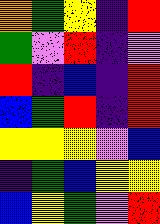[["orange", "green", "yellow", "indigo", "red"], ["green", "violet", "red", "indigo", "violet"], ["red", "indigo", "blue", "indigo", "red"], ["blue", "green", "red", "indigo", "red"], ["yellow", "yellow", "yellow", "violet", "blue"], ["indigo", "green", "blue", "yellow", "yellow"], ["blue", "yellow", "green", "violet", "red"]]